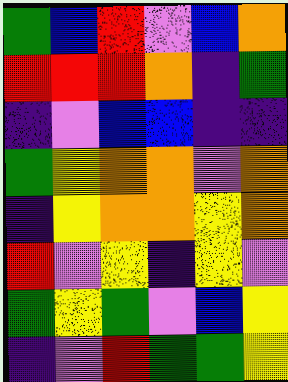[["green", "blue", "red", "violet", "blue", "orange"], ["red", "red", "red", "orange", "indigo", "green"], ["indigo", "violet", "blue", "blue", "indigo", "indigo"], ["green", "yellow", "orange", "orange", "violet", "orange"], ["indigo", "yellow", "orange", "orange", "yellow", "orange"], ["red", "violet", "yellow", "indigo", "yellow", "violet"], ["green", "yellow", "green", "violet", "blue", "yellow"], ["indigo", "violet", "red", "green", "green", "yellow"]]